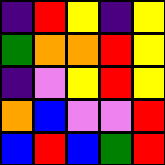[["indigo", "red", "yellow", "indigo", "yellow"], ["green", "orange", "orange", "red", "yellow"], ["indigo", "violet", "yellow", "red", "yellow"], ["orange", "blue", "violet", "violet", "red"], ["blue", "red", "blue", "green", "red"]]